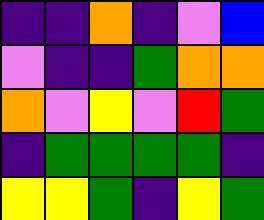[["indigo", "indigo", "orange", "indigo", "violet", "blue"], ["violet", "indigo", "indigo", "green", "orange", "orange"], ["orange", "violet", "yellow", "violet", "red", "green"], ["indigo", "green", "green", "green", "green", "indigo"], ["yellow", "yellow", "green", "indigo", "yellow", "green"]]